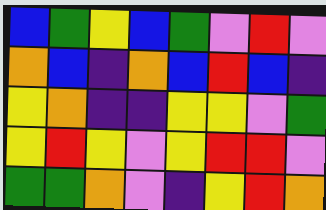[["blue", "green", "yellow", "blue", "green", "violet", "red", "violet"], ["orange", "blue", "indigo", "orange", "blue", "red", "blue", "indigo"], ["yellow", "orange", "indigo", "indigo", "yellow", "yellow", "violet", "green"], ["yellow", "red", "yellow", "violet", "yellow", "red", "red", "violet"], ["green", "green", "orange", "violet", "indigo", "yellow", "red", "orange"]]